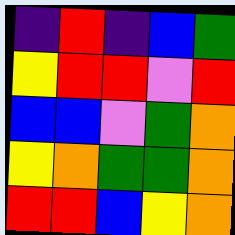[["indigo", "red", "indigo", "blue", "green"], ["yellow", "red", "red", "violet", "red"], ["blue", "blue", "violet", "green", "orange"], ["yellow", "orange", "green", "green", "orange"], ["red", "red", "blue", "yellow", "orange"]]